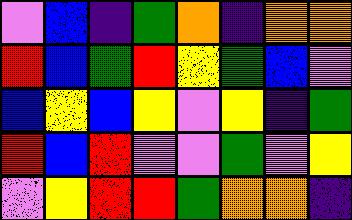[["violet", "blue", "indigo", "green", "orange", "indigo", "orange", "orange"], ["red", "blue", "green", "red", "yellow", "green", "blue", "violet"], ["blue", "yellow", "blue", "yellow", "violet", "yellow", "indigo", "green"], ["red", "blue", "red", "violet", "violet", "green", "violet", "yellow"], ["violet", "yellow", "red", "red", "green", "orange", "orange", "indigo"]]